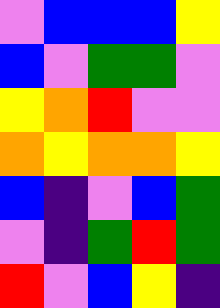[["violet", "blue", "blue", "blue", "yellow"], ["blue", "violet", "green", "green", "violet"], ["yellow", "orange", "red", "violet", "violet"], ["orange", "yellow", "orange", "orange", "yellow"], ["blue", "indigo", "violet", "blue", "green"], ["violet", "indigo", "green", "red", "green"], ["red", "violet", "blue", "yellow", "indigo"]]